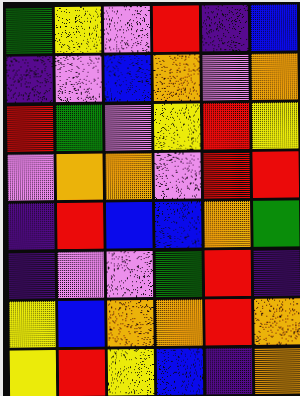[["green", "yellow", "violet", "red", "indigo", "blue"], ["indigo", "violet", "blue", "orange", "violet", "orange"], ["red", "green", "violet", "yellow", "red", "yellow"], ["violet", "orange", "orange", "violet", "red", "red"], ["indigo", "red", "blue", "blue", "orange", "green"], ["indigo", "violet", "violet", "green", "red", "indigo"], ["yellow", "blue", "orange", "orange", "red", "orange"], ["yellow", "red", "yellow", "blue", "indigo", "orange"]]